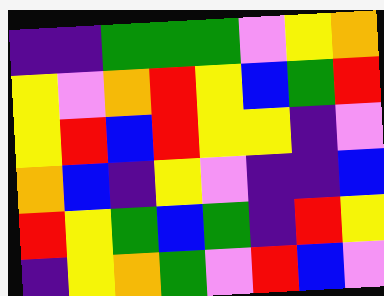[["indigo", "indigo", "green", "green", "green", "violet", "yellow", "orange"], ["yellow", "violet", "orange", "red", "yellow", "blue", "green", "red"], ["yellow", "red", "blue", "red", "yellow", "yellow", "indigo", "violet"], ["orange", "blue", "indigo", "yellow", "violet", "indigo", "indigo", "blue"], ["red", "yellow", "green", "blue", "green", "indigo", "red", "yellow"], ["indigo", "yellow", "orange", "green", "violet", "red", "blue", "violet"]]